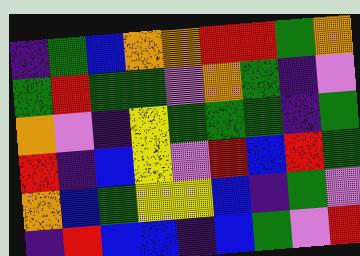[["indigo", "green", "blue", "orange", "orange", "red", "red", "green", "orange"], ["green", "red", "green", "green", "violet", "orange", "green", "indigo", "violet"], ["orange", "violet", "indigo", "yellow", "green", "green", "green", "indigo", "green"], ["red", "indigo", "blue", "yellow", "violet", "red", "blue", "red", "green"], ["orange", "blue", "green", "yellow", "yellow", "blue", "indigo", "green", "violet"], ["indigo", "red", "blue", "blue", "indigo", "blue", "green", "violet", "red"]]